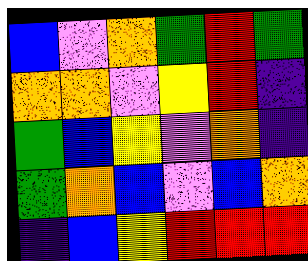[["blue", "violet", "orange", "green", "red", "green"], ["orange", "orange", "violet", "yellow", "red", "indigo"], ["green", "blue", "yellow", "violet", "orange", "indigo"], ["green", "orange", "blue", "violet", "blue", "orange"], ["indigo", "blue", "yellow", "red", "red", "red"]]